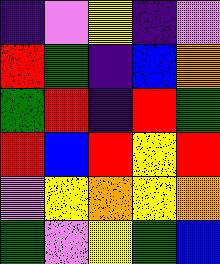[["indigo", "violet", "yellow", "indigo", "violet"], ["red", "green", "indigo", "blue", "orange"], ["green", "red", "indigo", "red", "green"], ["red", "blue", "red", "yellow", "red"], ["violet", "yellow", "orange", "yellow", "orange"], ["green", "violet", "yellow", "green", "blue"]]